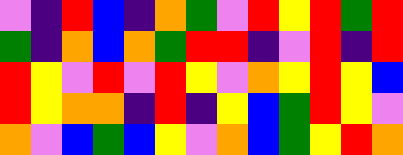[["violet", "indigo", "red", "blue", "indigo", "orange", "green", "violet", "red", "yellow", "red", "green", "red"], ["green", "indigo", "orange", "blue", "orange", "green", "red", "red", "indigo", "violet", "red", "indigo", "red"], ["red", "yellow", "violet", "red", "violet", "red", "yellow", "violet", "orange", "yellow", "red", "yellow", "blue"], ["red", "yellow", "orange", "orange", "indigo", "red", "indigo", "yellow", "blue", "green", "red", "yellow", "violet"], ["orange", "violet", "blue", "green", "blue", "yellow", "violet", "orange", "blue", "green", "yellow", "red", "orange"]]